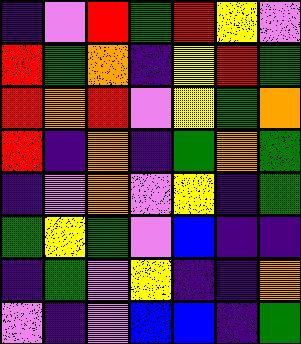[["indigo", "violet", "red", "green", "red", "yellow", "violet"], ["red", "green", "orange", "indigo", "yellow", "red", "green"], ["red", "orange", "red", "violet", "yellow", "green", "orange"], ["red", "indigo", "orange", "indigo", "green", "orange", "green"], ["indigo", "violet", "orange", "violet", "yellow", "indigo", "green"], ["green", "yellow", "green", "violet", "blue", "indigo", "indigo"], ["indigo", "green", "violet", "yellow", "indigo", "indigo", "orange"], ["violet", "indigo", "violet", "blue", "blue", "indigo", "green"]]